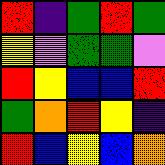[["red", "indigo", "green", "red", "green"], ["yellow", "violet", "green", "green", "violet"], ["red", "yellow", "blue", "blue", "red"], ["green", "orange", "red", "yellow", "indigo"], ["red", "blue", "yellow", "blue", "orange"]]